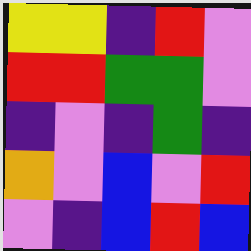[["yellow", "yellow", "indigo", "red", "violet"], ["red", "red", "green", "green", "violet"], ["indigo", "violet", "indigo", "green", "indigo"], ["orange", "violet", "blue", "violet", "red"], ["violet", "indigo", "blue", "red", "blue"]]